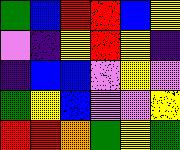[["green", "blue", "red", "red", "blue", "yellow"], ["violet", "indigo", "yellow", "red", "yellow", "indigo"], ["indigo", "blue", "blue", "violet", "yellow", "violet"], ["green", "yellow", "blue", "violet", "violet", "yellow"], ["red", "red", "orange", "green", "yellow", "green"]]